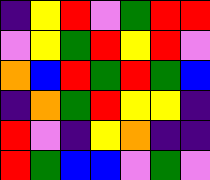[["indigo", "yellow", "red", "violet", "green", "red", "red"], ["violet", "yellow", "green", "red", "yellow", "red", "violet"], ["orange", "blue", "red", "green", "red", "green", "blue"], ["indigo", "orange", "green", "red", "yellow", "yellow", "indigo"], ["red", "violet", "indigo", "yellow", "orange", "indigo", "indigo"], ["red", "green", "blue", "blue", "violet", "green", "violet"]]